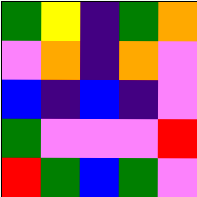[["green", "yellow", "indigo", "green", "orange"], ["violet", "orange", "indigo", "orange", "violet"], ["blue", "indigo", "blue", "indigo", "violet"], ["green", "violet", "violet", "violet", "red"], ["red", "green", "blue", "green", "violet"]]